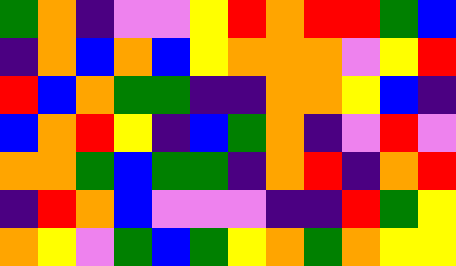[["green", "orange", "indigo", "violet", "violet", "yellow", "red", "orange", "red", "red", "green", "blue"], ["indigo", "orange", "blue", "orange", "blue", "yellow", "orange", "orange", "orange", "violet", "yellow", "red"], ["red", "blue", "orange", "green", "green", "indigo", "indigo", "orange", "orange", "yellow", "blue", "indigo"], ["blue", "orange", "red", "yellow", "indigo", "blue", "green", "orange", "indigo", "violet", "red", "violet"], ["orange", "orange", "green", "blue", "green", "green", "indigo", "orange", "red", "indigo", "orange", "red"], ["indigo", "red", "orange", "blue", "violet", "violet", "violet", "indigo", "indigo", "red", "green", "yellow"], ["orange", "yellow", "violet", "green", "blue", "green", "yellow", "orange", "green", "orange", "yellow", "yellow"]]